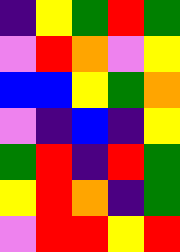[["indigo", "yellow", "green", "red", "green"], ["violet", "red", "orange", "violet", "yellow"], ["blue", "blue", "yellow", "green", "orange"], ["violet", "indigo", "blue", "indigo", "yellow"], ["green", "red", "indigo", "red", "green"], ["yellow", "red", "orange", "indigo", "green"], ["violet", "red", "red", "yellow", "red"]]